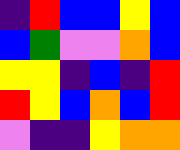[["indigo", "red", "blue", "blue", "yellow", "blue"], ["blue", "green", "violet", "violet", "orange", "blue"], ["yellow", "yellow", "indigo", "blue", "indigo", "red"], ["red", "yellow", "blue", "orange", "blue", "red"], ["violet", "indigo", "indigo", "yellow", "orange", "orange"]]